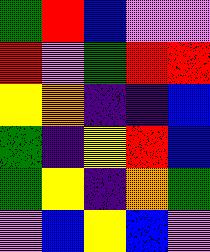[["green", "red", "blue", "violet", "violet"], ["red", "violet", "green", "red", "red"], ["yellow", "orange", "indigo", "indigo", "blue"], ["green", "indigo", "yellow", "red", "blue"], ["green", "yellow", "indigo", "orange", "green"], ["violet", "blue", "yellow", "blue", "violet"]]